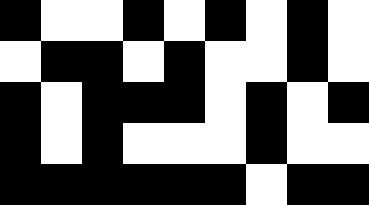[["black", "white", "white", "black", "white", "black", "white", "black", "white"], ["white", "black", "black", "white", "black", "white", "white", "black", "white"], ["black", "white", "black", "black", "black", "white", "black", "white", "black"], ["black", "white", "black", "white", "white", "white", "black", "white", "white"], ["black", "black", "black", "black", "black", "black", "white", "black", "black"]]